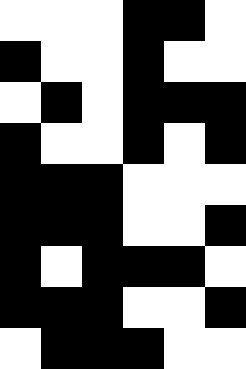[["white", "white", "white", "black", "black", "white"], ["black", "white", "white", "black", "white", "white"], ["white", "black", "white", "black", "black", "black"], ["black", "white", "white", "black", "white", "black"], ["black", "black", "black", "white", "white", "white"], ["black", "black", "black", "white", "white", "black"], ["black", "white", "black", "black", "black", "white"], ["black", "black", "black", "white", "white", "black"], ["white", "black", "black", "black", "white", "white"]]